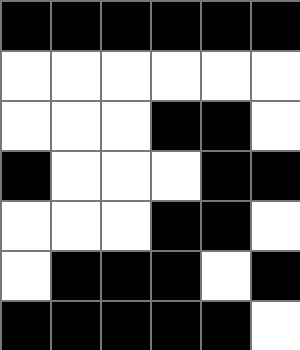[["black", "black", "black", "black", "black", "black"], ["white", "white", "white", "white", "white", "white"], ["white", "white", "white", "black", "black", "white"], ["black", "white", "white", "white", "black", "black"], ["white", "white", "white", "black", "black", "white"], ["white", "black", "black", "black", "white", "black"], ["black", "black", "black", "black", "black", "white"]]